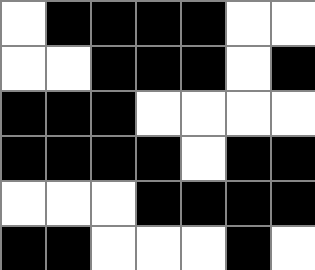[["white", "black", "black", "black", "black", "white", "white"], ["white", "white", "black", "black", "black", "white", "black"], ["black", "black", "black", "white", "white", "white", "white"], ["black", "black", "black", "black", "white", "black", "black"], ["white", "white", "white", "black", "black", "black", "black"], ["black", "black", "white", "white", "white", "black", "white"]]